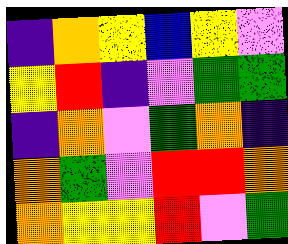[["indigo", "orange", "yellow", "blue", "yellow", "violet"], ["yellow", "red", "indigo", "violet", "green", "green"], ["indigo", "orange", "violet", "green", "orange", "indigo"], ["orange", "green", "violet", "red", "red", "orange"], ["orange", "yellow", "yellow", "red", "violet", "green"]]